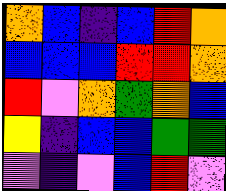[["orange", "blue", "indigo", "blue", "red", "orange"], ["blue", "blue", "blue", "red", "red", "orange"], ["red", "violet", "orange", "green", "orange", "blue"], ["yellow", "indigo", "blue", "blue", "green", "green"], ["violet", "indigo", "violet", "blue", "red", "violet"]]